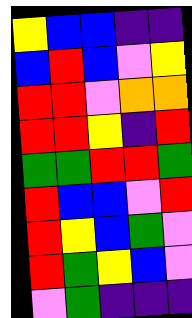[["yellow", "blue", "blue", "indigo", "indigo"], ["blue", "red", "blue", "violet", "yellow"], ["red", "red", "violet", "orange", "orange"], ["red", "red", "yellow", "indigo", "red"], ["green", "green", "red", "red", "green"], ["red", "blue", "blue", "violet", "red"], ["red", "yellow", "blue", "green", "violet"], ["red", "green", "yellow", "blue", "violet"], ["violet", "green", "indigo", "indigo", "indigo"]]